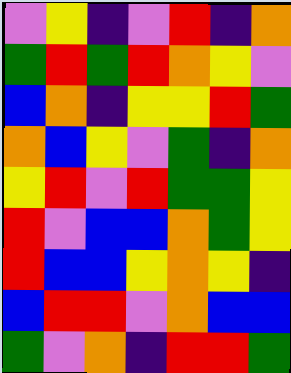[["violet", "yellow", "indigo", "violet", "red", "indigo", "orange"], ["green", "red", "green", "red", "orange", "yellow", "violet"], ["blue", "orange", "indigo", "yellow", "yellow", "red", "green"], ["orange", "blue", "yellow", "violet", "green", "indigo", "orange"], ["yellow", "red", "violet", "red", "green", "green", "yellow"], ["red", "violet", "blue", "blue", "orange", "green", "yellow"], ["red", "blue", "blue", "yellow", "orange", "yellow", "indigo"], ["blue", "red", "red", "violet", "orange", "blue", "blue"], ["green", "violet", "orange", "indigo", "red", "red", "green"]]